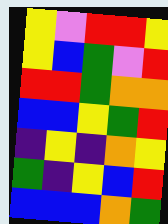[["yellow", "violet", "red", "red", "yellow"], ["yellow", "blue", "green", "violet", "red"], ["red", "red", "green", "orange", "orange"], ["blue", "blue", "yellow", "green", "red"], ["indigo", "yellow", "indigo", "orange", "yellow"], ["green", "indigo", "yellow", "blue", "red"], ["blue", "blue", "blue", "orange", "green"]]